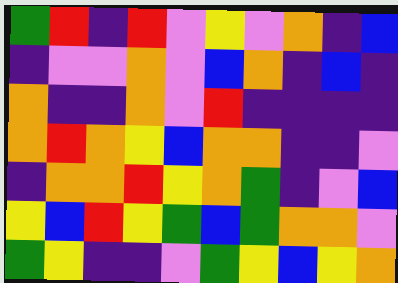[["green", "red", "indigo", "red", "violet", "yellow", "violet", "orange", "indigo", "blue"], ["indigo", "violet", "violet", "orange", "violet", "blue", "orange", "indigo", "blue", "indigo"], ["orange", "indigo", "indigo", "orange", "violet", "red", "indigo", "indigo", "indigo", "indigo"], ["orange", "red", "orange", "yellow", "blue", "orange", "orange", "indigo", "indigo", "violet"], ["indigo", "orange", "orange", "red", "yellow", "orange", "green", "indigo", "violet", "blue"], ["yellow", "blue", "red", "yellow", "green", "blue", "green", "orange", "orange", "violet"], ["green", "yellow", "indigo", "indigo", "violet", "green", "yellow", "blue", "yellow", "orange"]]